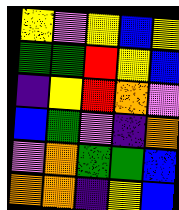[["yellow", "violet", "yellow", "blue", "yellow"], ["green", "green", "red", "yellow", "blue"], ["indigo", "yellow", "red", "orange", "violet"], ["blue", "green", "violet", "indigo", "orange"], ["violet", "orange", "green", "green", "blue"], ["orange", "orange", "indigo", "yellow", "blue"]]